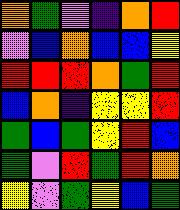[["orange", "green", "violet", "indigo", "orange", "red"], ["violet", "blue", "orange", "blue", "blue", "yellow"], ["red", "red", "red", "orange", "green", "red"], ["blue", "orange", "indigo", "yellow", "yellow", "red"], ["green", "blue", "green", "yellow", "red", "blue"], ["green", "violet", "red", "green", "red", "orange"], ["yellow", "violet", "green", "yellow", "blue", "green"]]